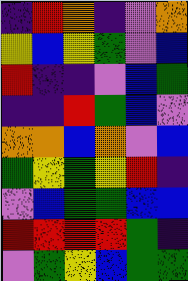[["indigo", "red", "orange", "indigo", "violet", "orange"], ["yellow", "blue", "yellow", "green", "violet", "blue"], ["red", "indigo", "indigo", "violet", "blue", "green"], ["indigo", "indigo", "red", "green", "blue", "violet"], ["orange", "orange", "blue", "orange", "violet", "blue"], ["green", "yellow", "green", "yellow", "red", "indigo"], ["violet", "blue", "green", "green", "blue", "blue"], ["red", "red", "red", "red", "green", "indigo"], ["violet", "green", "yellow", "blue", "green", "green"]]